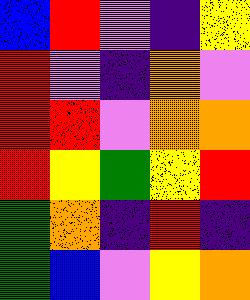[["blue", "red", "violet", "indigo", "yellow"], ["red", "violet", "indigo", "orange", "violet"], ["red", "red", "violet", "orange", "orange"], ["red", "yellow", "green", "yellow", "red"], ["green", "orange", "indigo", "red", "indigo"], ["green", "blue", "violet", "yellow", "orange"]]